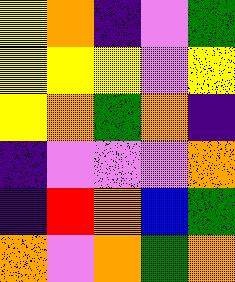[["yellow", "orange", "indigo", "violet", "green"], ["yellow", "yellow", "yellow", "violet", "yellow"], ["yellow", "orange", "green", "orange", "indigo"], ["indigo", "violet", "violet", "violet", "orange"], ["indigo", "red", "orange", "blue", "green"], ["orange", "violet", "orange", "green", "orange"]]